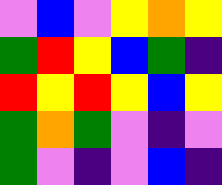[["violet", "blue", "violet", "yellow", "orange", "yellow"], ["green", "red", "yellow", "blue", "green", "indigo"], ["red", "yellow", "red", "yellow", "blue", "yellow"], ["green", "orange", "green", "violet", "indigo", "violet"], ["green", "violet", "indigo", "violet", "blue", "indigo"]]